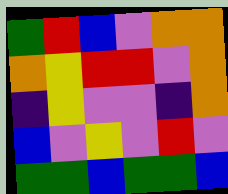[["green", "red", "blue", "violet", "orange", "orange"], ["orange", "yellow", "red", "red", "violet", "orange"], ["indigo", "yellow", "violet", "violet", "indigo", "orange"], ["blue", "violet", "yellow", "violet", "red", "violet"], ["green", "green", "blue", "green", "green", "blue"]]